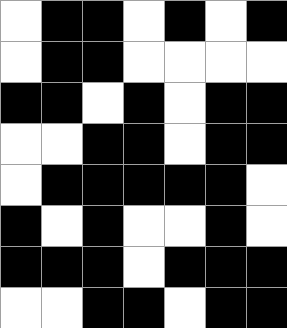[["white", "black", "black", "white", "black", "white", "black"], ["white", "black", "black", "white", "white", "white", "white"], ["black", "black", "white", "black", "white", "black", "black"], ["white", "white", "black", "black", "white", "black", "black"], ["white", "black", "black", "black", "black", "black", "white"], ["black", "white", "black", "white", "white", "black", "white"], ["black", "black", "black", "white", "black", "black", "black"], ["white", "white", "black", "black", "white", "black", "black"]]